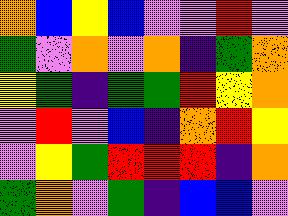[["orange", "blue", "yellow", "blue", "violet", "violet", "red", "violet"], ["green", "violet", "orange", "violet", "orange", "indigo", "green", "orange"], ["yellow", "green", "indigo", "green", "green", "red", "yellow", "orange"], ["violet", "red", "violet", "blue", "indigo", "orange", "red", "yellow"], ["violet", "yellow", "green", "red", "red", "red", "indigo", "orange"], ["green", "orange", "violet", "green", "indigo", "blue", "blue", "violet"]]